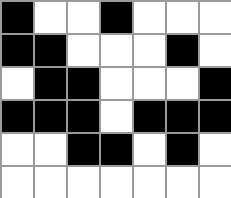[["black", "white", "white", "black", "white", "white", "white"], ["black", "black", "white", "white", "white", "black", "white"], ["white", "black", "black", "white", "white", "white", "black"], ["black", "black", "black", "white", "black", "black", "black"], ["white", "white", "black", "black", "white", "black", "white"], ["white", "white", "white", "white", "white", "white", "white"]]